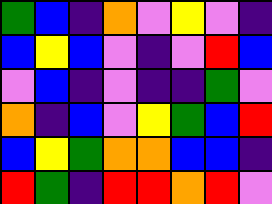[["green", "blue", "indigo", "orange", "violet", "yellow", "violet", "indigo"], ["blue", "yellow", "blue", "violet", "indigo", "violet", "red", "blue"], ["violet", "blue", "indigo", "violet", "indigo", "indigo", "green", "violet"], ["orange", "indigo", "blue", "violet", "yellow", "green", "blue", "red"], ["blue", "yellow", "green", "orange", "orange", "blue", "blue", "indigo"], ["red", "green", "indigo", "red", "red", "orange", "red", "violet"]]